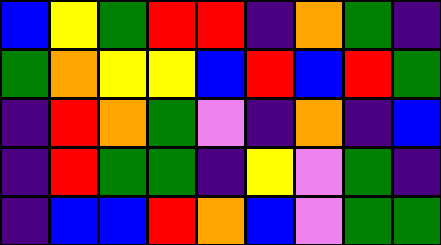[["blue", "yellow", "green", "red", "red", "indigo", "orange", "green", "indigo"], ["green", "orange", "yellow", "yellow", "blue", "red", "blue", "red", "green"], ["indigo", "red", "orange", "green", "violet", "indigo", "orange", "indigo", "blue"], ["indigo", "red", "green", "green", "indigo", "yellow", "violet", "green", "indigo"], ["indigo", "blue", "blue", "red", "orange", "blue", "violet", "green", "green"]]